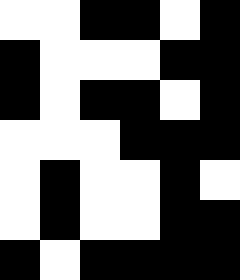[["white", "white", "black", "black", "white", "black"], ["black", "white", "white", "white", "black", "black"], ["black", "white", "black", "black", "white", "black"], ["white", "white", "white", "black", "black", "black"], ["white", "black", "white", "white", "black", "white"], ["white", "black", "white", "white", "black", "black"], ["black", "white", "black", "black", "black", "black"]]